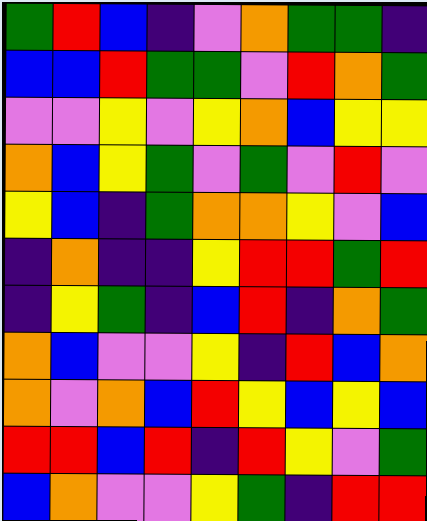[["green", "red", "blue", "indigo", "violet", "orange", "green", "green", "indigo"], ["blue", "blue", "red", "green", "green", "violet", "red", "orange", "green"], ["violet", "violet", "yellow", "violet", "yellow", "orange", "blue", "yellow", "yellow"], ["orange", "blue", "yellow", "green", "violet", "green", "violet", "red", "violet"], ["yellow", "blue", "indigo", "green", "orange", "orange", "yellow", "violet", "blue"], ["indigo", "orange", "indigo", "indigo", "yellow", "red", "red", "green", "red"], ["indigo", "yellow", "green", "indigo", "blue", "red", "indigo", "orange", "green"], ["orange", "blue", "violet", "violet", "yellow", "indigo", "red", "blue", "orange"], ["orange", "violet", "orange", "blue", "red", "yellow", "blue", "yellow", "blue"], ["red", "red", "blue", "red", "indigo", "red", "yellow", "violet", "green"], ["blue", "orange", "violet", "violet", "yellow", "green", "indigo", "red", "red"]]